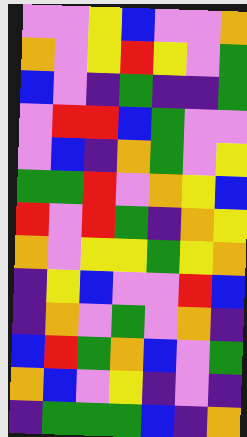[["violet", "violet", "yellow", "blue", "violet", "violet", "orange"], ["orange", "violet", "yellow", "red", "yellow", "violet", "green"], ["blue", "violet", "indigo", "green", "indigo", "indigo", "green"], ["violet", "red", "red", "blue", "green", "violet", "violet"], ["violet", "blue", "indigo", "orange", "green", "violet", "yellow"], ["green", "green", "red", "violet", "orange", "yellow", "blue"], ["red", "violet", "red", "green", "indigo", "orange", "yellow"], ["orange", "violet", "yellow", "yellow", "green", "yellow", "orange"], ["indigo", "yellow", "blue", "violet", "violet", "red", "blue"], ["indigo", "orange", "violet", "green", "violet", "orange", "indigo"], ["blue", "red", "green", "orange", "blue", "violet", "green"], ["orange", "blue", "violet", "yellow", "indigo", "violet", "indigo"], ["indigo", "green", "green", "green", "blue", "indigo", "orange"]]